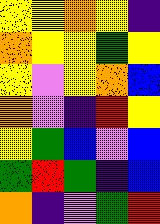[["yellow", "yellow", "orange", "yellow", "indigo"], ["orange", "yellow", "yellow", "green", "yellow"], ["yellow", "violet", "yellow", "orange", "blue"], ["orange", "violet", "indigo", "red", "yellow"], ["yellow", "green", "blue", "violet", "blue"], ["green", "red", "green", "indigo", "blue"], ["orange", "indigo", "violet", "green", "red"]]